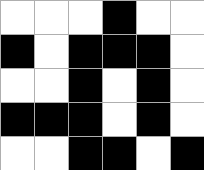[["white", "white", "white", "black", "white", "white"], ["black", "white", "black", "black", "black", "white"], ["white", "white", "black", "white", "black", "white"], ["black", "black", "black", "white", "black", "white"], ["white", "white", "black", "black", "white", "black"]]